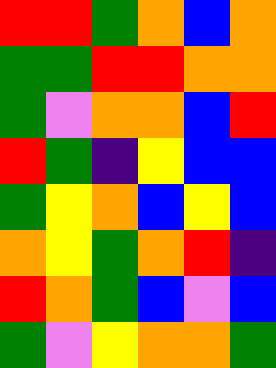[["red", "red", "green", "orange", "blue", "orange"], ["green", "green", "red", "red", "orange", "orange"], ["green", "violet", "orange", "orange", "blue", "red"], ["red", "green", "indigo", "yellow", "blue", "blue"], ["green", "yellow", "orange", "blue", "yellow", "blue"], ["orange", "yellow", "green", "orange", "red", "indigo"], ["red", "orange", "green", "blue", "violet", "blue"], ["green", "violet", "yellow", "orange", "orange", "green"]]